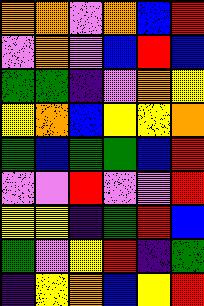[["orange", "orange", "violet", "orange", "blue", "red"], ["violet", "orange", "violet", "blue", "red", "blue"], ["green", "green", "indigo", "violet", "orange", "yellow"], ["yellow", "orange", "blue", "yellow", "yellow", "orange"], ["green", "blue", "green", "green", "blue", "red"], ["violet", "violet", "red", "violet", "violet", "red"], ["yellow", "yellow", "indigo", "green", "red", "blue"], ["green", "violet", "yellow", "red", "indigo", "green"], ["indigo", "yellow", "orange", "blue", "yellow", "red"]]